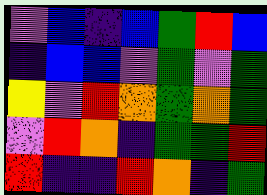[["violet", "blue", "indigo", "blue", "green", "red", "blue"], ["indigo", "blue", "blue", "violet", "green", "violet", "green"], ["yellow", "violet", "red", "orange", "green", "orange", "green"], ["violet", "red", "orange", "indigo", "green", "green", "red"], ["red", "indigo", "indigo", "red", "orange", "indigo", "green"]]